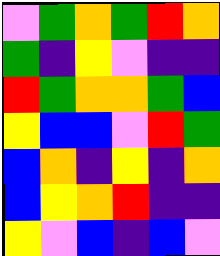[["violet", "green", "orange", "green", "red", "orange"], ["green", "indigo", "yellow", "violet", "indigo", "indigo"], ["red", "green", "orange", "orange", "green", "blue"], ["yellow", "blue", "blue", "violet", "red", "green"], ["blue", "orange", "indigo", "yellow", "indigo", "orange"], ["blue", "yellow", "orange", "red", "indigo", "indigo"], ["yellow", "violet", "blue", "indigo", "blue", "violet"]]